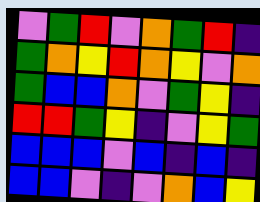[["violet", "green", "red", "violet", "orange", "green", "red", "indigo"], ["green", "orange", "yellow", "red", "orange", "yellow", "violet", "orange"], ["green", "blue", "blue", "orange", "violet", "green", "yellow", "indigo"], ["red", "red", "green", "yellow", "indigo", "violet", "yellow", "green"], ["blue", "blue", "blue", "violet", "blue", "indigo", "blue", "indigo"], ["blue", "blue", "violet", "indigo", "violet", "orange", "blue", "yellow"]]